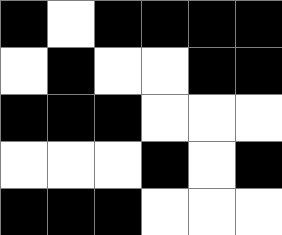[["black", "white", "black", "black", "black", "black"], ["white", "black", "white", "white", "black", "black"], ["black", "black", "black", "white", "white", "white"], ["white", "white", "white", "black", "white", "black"], ["black", "black", "black", "white", "white", "white"]]